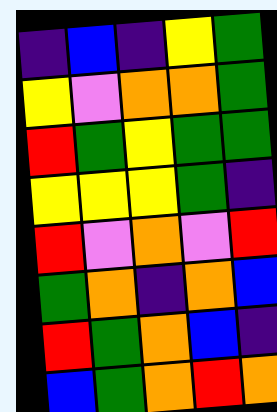[["indigo", "blue", "indigo", "yellow", "green"], ["yellow", "violet", "orange", "orange", "green"], ["red", "green", "yellow", "green", "green"], ["yellow", "yellow", "yellow", "green", "indigo"], ["red", "violet", "orange", "violet", "red"], ["green", "orange", "indigo", "orange", "blue"], ["red", "green", "orange", "blue", "indigo"], ["blue", "green", "orange", "red", "orange"]]